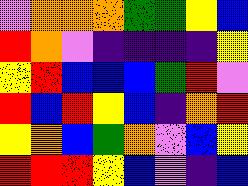[["violet", "orange", "orange", "orange", "green", "green", "yellow", "blue"], ["red", "orange", "violet", "indigo", "indigo", "indigo", "indigo", "yellow"], ["yellow", "red", "blue", "blue", "blue", "green", "red", "violet"], ["red", "blue", "red", "yellow", "blue", "indigo", "orange", "red"], ["yellow", "orange", "blue", "green", "orange", "violet", "blue", "yellow"], ["red", "red", "red", "yellow", "blue", "violet", "indigo", "blue"]]